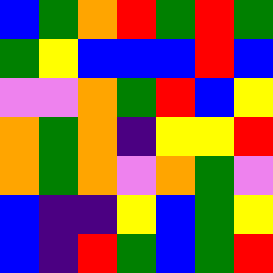[["blue", "green", "orange", "red", "green", "red", "green"], ["green", "yellow", "blue", "blue", "blue", "red", "blue"], ["violet", "violet", "orange", "green", "red", "blue", "yellow"], ["orange", "green", "orange", "indigo", "yellow", "yellow", "red"], ["orange", "green", "orange", "violet", "orange", "green", "violet"], ["blue", "indigo", "indigo", "yellow", "blue", "green", "yellow"], ["blue", "indigo", "red", "green", "blue", "green", "red"]]